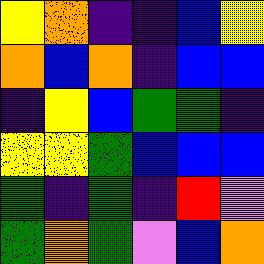[["yellow", "orange", "indigo", "indigo", "blue", "yellow"], ["orange", "blue", "orange", "indigo", "blue", "blue"], ["indigo", "yellow", "blue", "green", "green", "indigo"], ["yellow", "yellow", "green", "blue", "blue", "blue"], ["green", "indigo", "green", "indigo", "red", "violet"], ["green", "orange", "green", "violet", "blue", "orange"]]